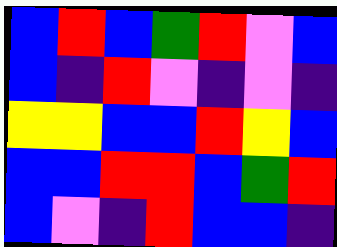[["blue", "red", "blue", "green", "red", "violet", "blue"], ["blue", "indigo", "red", "violet", "indigo", "violet", "indigo"], ["yellow", "yellow", "blue", "blue", "red", "yellow", "blue"], ["blue", "blue", "red", "red", "blue", "green", "red"], ["blue", "violet", "indigo", "red", "blue", "blue", "indigo"]]